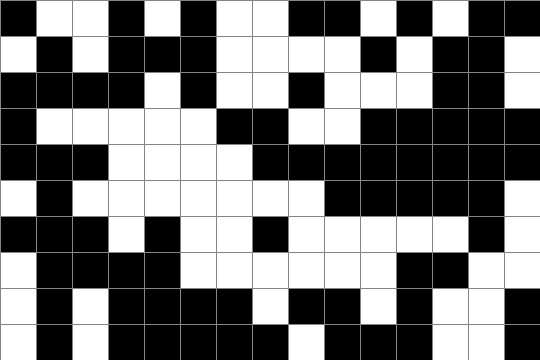[["black", "white", "white", "black", "white", "black", "white", "white", "black", "black", "white", "black", "white", "black", "black"], ["white", "black", "white", "black", "black", "black", "white", "white", "white", "white", "black", "white", "black", "black", "white"], ["black", "black", "black", "black", "white", "black", "white", "white", "black", "white", "white", "white", "black", "black", "white"], ["black", "white", "white", "white", "white", "white", "black", "black", "white", "white", "black", "black", "black", "black", "black"], ["black", "black", "black", "white", "white", "white", "white", "black", "black", "black", "black", "black", "black", "black", "black"], ["white", "black", "white", "white", "white", "white", "white", "white", "white", "black", "black", "black", "black", "black", "white"], ["black", "black", "black", "white", "black", "white", "white", "black", "white", "white", "white", "white", "white", "black", "white"], ["white", "black", "black", "black", "black", "white", "white", "white", "white", "white", "white", "black", "black", "white", "white"], ["white", "black", "white", "black", "black", "black", "black", "white", "black", "black", "white", "black", "white", "white", "black"], ["white", "black", "white", "black", "black", "black", "black", "black", "white", "black", "black", "black", "white", "white", "black"]]